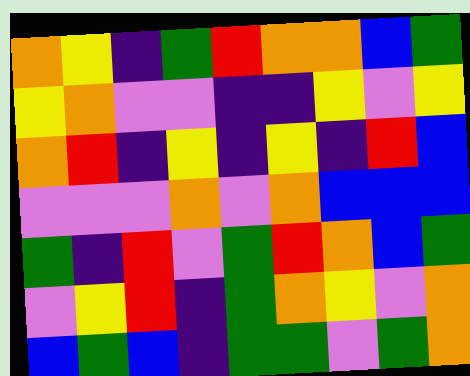[["orange", "yellow", "indigo", "green", "red", "orange", "orange", "blue", "green"], ["yellow", "orange", "violet", "violet", "indigo", "indigo", "yellow", "violet", "yellow"], ["orange", "red", "indigo", "yellow", "indigo", "yellow", "indigo", "red", "blue"], ["violet", "violet", "violet", "orange", "violet", "orange", "blue", "blue", "blue"], ["green", "indigo", "red", "violet", "green", "red", "orange", "blue", "green"], ["violet", "yellow", "red", "indigo", "green", "orange", "yellow", "violet", "orange"], ["blue", "green", "blue", "indigo", "green", "green", "violet", "green", "orange"]]